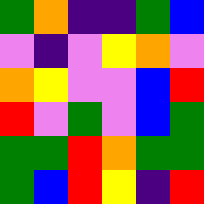[["green", "orange", "indigo", "indigo", "green", "blue"], ["violet", "indigo", "violet", "yellow", "orange", "violet"], ["orange", "yellow", "violet", "violet", "blue", "red"], ["red", "violet", "green", "violet", "blue", "green"], ["green", "green", "red", "orange", "green", "green"], ["green", "blue", "red", "yellow", "indigo", "red"]]